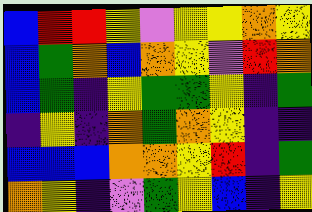[["blue", "red", "red", "yellow", "violet", "yellow", "yellow", "orange", "yellow"], ["blue", "green", "orange", "blue", "orange", "yellow", "violet", "red", "orange"], ["blue", "green", "indigo", "yellow", "green", "green", "yellow", "indigo", "green"], ["indigo", "yellow", "indigo", "orange", "green", "orange", "yellow", "indigo", "indigo"], ["blue", "blue", "blue", "orange", "orange", "yellow", "red", "indigo", "green"], ["orange", "yellow", "indigo", "violet", "green", "yellow", "blue", "indigo", "yellow"]]